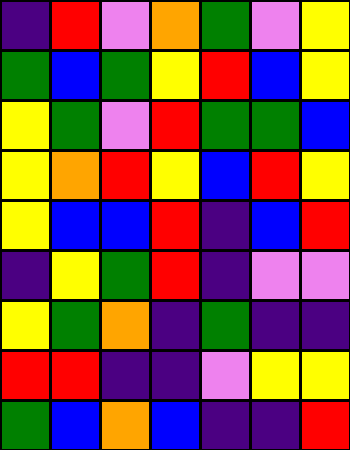[["indigo", "red", "violet", "orange", "green", "violet", "yellow"], ["green", "blue", "green", "yellow", "red", "blue", "yellow"], ["yellow", "green", "violet", "red", "green", "green", "blue"], ["yellow", "orange", "red", "yellow", "blue", "red", "yellow"], ["yellow", "blue", "blue", "red", "indigo", "blue", "red"], ["indigo", "yellow", "green", "red", "indigo", "violet", "violet"], ["yellow", "green", "orange", "indigo", "green", "indigo", "indigo"], ["red", "red", "indigo", "indigo", "violet", "yellow", "yellow"], ["green", "blue", "orange", "blue", "indigo", "indigo", "red"]]